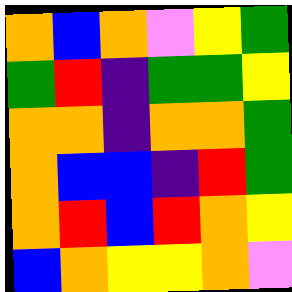[["orange", "blue", "orange", "violet", "yellow", "green"], ["green", "red", "indigo", "green", "green", "yellow"], ["orange", "orange", "indigo", "orange", "orange", "green"], ["orange", "blue", "blue", "indigo", "red", "green"], ["orange", "red", "blue", "red", "orange", "yellow"], ["blue", "orange", "yellow", "yellow", "orange", "violet"]]